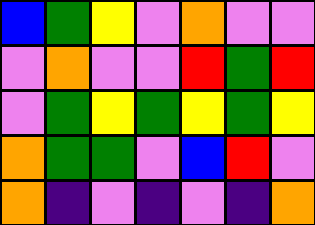[["blue", "green", "yellow", "violet", "orange", "violet", "violet"], ["violet", "orange", "violet", "violet", "red", "green", "red"], ["violet", "green", "yellow", "green", "yellow", "green", "yellow"], ["orange", "green", "green", "violet", "blue", "red", "violet"], ["orange", "indigo", "violet", "indigo", "violet", "indigo", "orange"]]